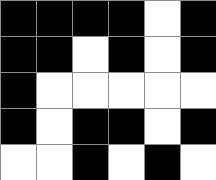[["black", "black", "black", "black", "white", "black"], ["black", "black", "white", "black", "white", "black"], ["black", "white", "white", "white", "white", "white"], ["black", "white", "black", "black", "white", "black"], ["white", "white", "black", "white", "black", "white"]]